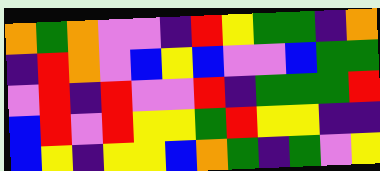[["orange", "green", "orange", "violet", "violet", "indigo", "red", "yellow", "green", "green", "indigo", "orange"], ["indigo", "red", "orange", "violet", "blue", "yellow", "blue", "violet", "violet", "blue", "green", "green"], ["violet", "red", "indigo", "red", "violet", "violet", "red", "indigo", "green", "green", "green", "red"], ["blue", "red", "violet", "red", "yellow", "yellow", "green", "red", "yellow", "yellow", "indigo", "indigo"], ["blue", "yellow", "indigo", "yellow", "yellow", "blue", "orange", "green", "indigo", "green", "violet", "yellow"]]